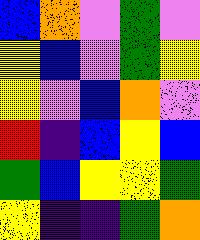[["blue", "orange", "violet", "green", "violet"], ["yellow", "blue", "violet", "green", "yellow"], ["yellow", "violet", "blue", "orange", "violet"], ["red", "indigo", "blue", "yellow", "blue"], ["green", "blue", "yellow", "yellow", "green"], ["yellow", "indigo", "indigo", "green", "orange"]]